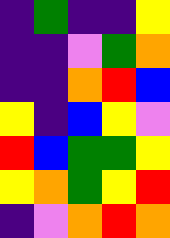[["indigo", "green", "indigo", "indigo", "yellow"], ["indigo", "indigo", "violet", "green", "orange"], ["indigo", "indigo", "orange", "red", "blue"], ["yellow", "indigo", "blue", "yellow", "violet"], ["red", "blue", "green", "green", "yellow"], ["yellow", "orange", "green", "yellow", "red"], ["indigo", "violet", "orange", "red", "orange"]]